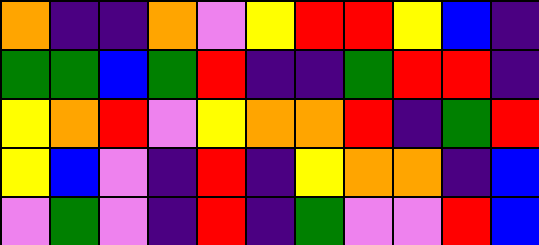[["orange", "indigo", "indigo", "orange", "violet", "yellow", "red", "red", "yellow", "blue", "indigo"], ["green", "green", "blue", "green", "red", "indigo", "indigo", "green", "red", "red", "indigo"], ["yellow", "orange", "red", "violet", "yellow", "orange", "orange", "red", "indigo", "green", "red"], ["yellow", "blue", "violet", "indigo", "red", "indigo", "yellow", "orange", "orange", "indigo", "blue"], ["violet", "green", "violet", "indigo", "red", "indigo", "green", "violet", "violet", "red", "blue"]]